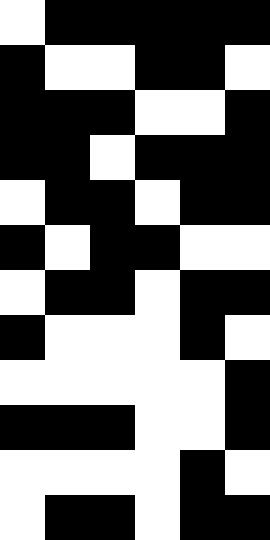[["white", "black", "black", "black", "black", "black"], ["black", "white", "white", "black", "black", "white"], ["black", "black", "black", "white", "white", "black"], ["black", "black", "white", "black", "black", "black"], ["white", "black", "black", "white", "black", "black"], ["black", "white", "black", "black", "white", "white"], ["white", "black", "black", "white", "black", "black"], ["black", "white", "white", "white", "black", "white"], ["white", "white", "white", "white", "white", "black"], ["black", "black", "black", "white", "white", "black"], ["white", "white", "white", "white", "black", "white"], ["white", "black", "black", "white", "black", "black"]]